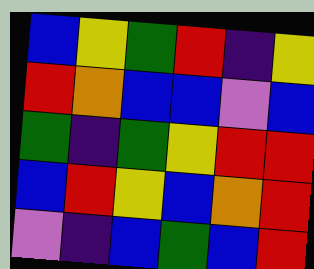[["blue", "yellow", "green", "red", "indigo", "yellow"], ["red", "orange", "blue", "blue", "violet", "blue"], ["green", "indigo", "green", "yellow", "red", "red"], ["blue", "red", "yellow", "blue", "orange", "red"], ["violet", "indigo", "blue", "green", "blue", "red"]]